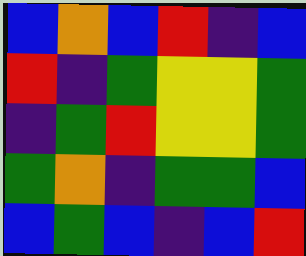[["blue", "orange", "blue", "red", "indigo", "blue"], ["red", "indigo", "green", "yellow", "yellow", "green"], ["indigo", "green", "red", "yellow", "yellow", "green"], ["green", "orange", "indigo", "green", "green", "blue"], ["blue", "green", "blue", "indigo", "blue", "red"]]